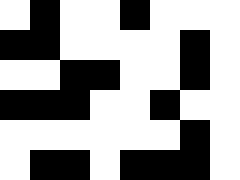[["white", "black", "white", "white", "black", "white", "white", "white"], ["black", "black", "white", "white", "white", "white", "black", "white"], ["white", "white", "black", "black", "white", "white", "black", "white"], ["black", "black", "black", "white", "white", "black", "white", "white"], ["white", "white", "white", "white", "white", "white", "black", "white"], ["white", "black", "black", "white", "black", "black", "black", "white"]]